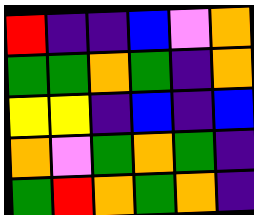[["red", "indigo", "indigo", "blue", "violet", "orange"], ["green", "green", "orange", "green", "indigo", "orange"], ["yellow", "yellow", "indigo", "blue", "indigo", "blue"], ["orange", "violet", "green", "orange", "green", "indigo"], ["green", "red", "orange", "green", "orange", "indigo"]]